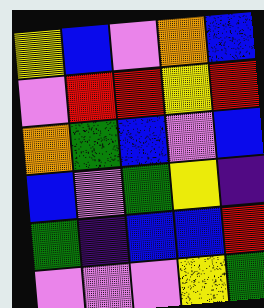[["yellow", "blue", "violet", "orange", "blue"], ["violet", "red", "red", "yellow", "red"], ["orange", "green", "blue", "violet", "blue"], ["blue", "violet", "green", "yellow", "indigo"], ["green", "indigo", "blue", "blue", "red"], ["violet", "violet", "violet", "yellow", "green"]]